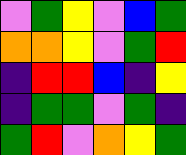[["violet", "green", "yellow", "violet", "blue", "green"], ["orange", "orange", "yellow", "violet", "green", "red"], ["indigo", "red", "red", "blue", "indigo", "yellow"], ["indigo", "green", "green", "violet", "green", "indigo"], ["green", "red", "violet", "orange", "yellow", "green"]]